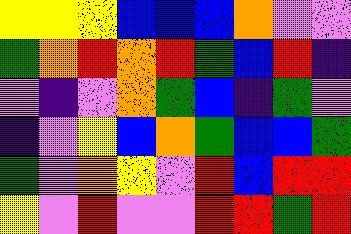[["yellow", "yellow", "yellow", "blue", "blue", "blue", "orange", "violet", "violet"], ["green", "orange", "red", "orange", "red", "green", "blue", "red", "indigo"], ["violet", "indigo", "violet", "orange", "green", "blue", "indigo", "green", "violet"], ["indigo", "violet", "yellow", "blue", "orange", "green", "blue", "blue", "green"], ["green", "violet", "orange", "yellow", "violet", "red", "blue", "red", "red"], ["yellow", "violet", "red", "violet", "violet", "red", "red", "green", "red"]]